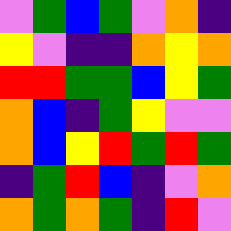[["violet", "green", "blue", "green", "violet", "orange", "indigo"], ["yellow", "violet", "indigo", "indigo", "orange", "yellow", "orange"], ["red", "red", "green", "green", "blue", "yellow", "green"], ["orange", "blue", "indigo", "green", "yellow", "violet", "violet"], ["orange", "blue", "yellow", "red", "green", "red", "green"], ["indigo", "green", "red", "blue", "indigo", "violet", "orange"], ["orange", "green", "orange", "green", "indigo", "red", "violet"]]